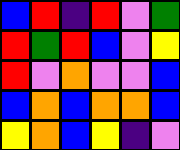[["blue", "red", "indigo", "red", "violet", "green"], ["red", "green", "red", "blue", "violet", "yellow"], ["red", "violet", "orange", "violet", "violet", "blue"], ["blue", "orange", "blue", "orange", "orange", "blue"], ["yellow", "orange", "blue", "yellow", "indigo", "violet"]]